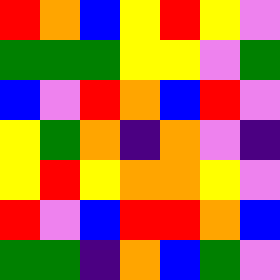[["red", "orange", "blue", "yellow", "red", "yellow", "violet"], ["green", "green", "green", "yellow", "yellow", "violet", "green"], ["blue", "violet", "red", "orange", "blue", "red", "violet"], ["yellow", "green", "orange", "indigo", "orange", "violet", "indigo"], ["yellow", "red", "yellow", "orange", "orange", "yellow", "violet"], ["red", "violet", "blue", "red", "red", "orange", "blue"], ["green", "green", "indigo", "orange", "blue", "green", "violet"]]